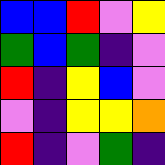[["blue", "blue", "red", "violet", "yellow"], ["green", "blue", "green", "indigo", "violet"], ["red", "indigo", "yellow", "blue", "violet"], ["violet", "indigo", "yellow", "yellow", "orange"], ["red", "indigo", "violet", "green", "indigo"]]